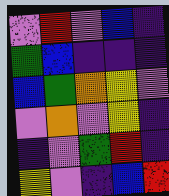[["violet", "red", "violet", "blue", "indigo"], ["green", "blue", "indigo", "indigo", "indigo"], ["blue", "green", "orange", "yellow", "violet"], ["violet", "orange", "violet", "yellow", "indigo"], ["indigo", "violet", "green", "red", "indigo"], ["yellow", "violet", "indigo", "blue", "red"]]